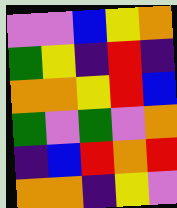[["violet", "violet", "blue", "yellow", "orange"], ["green", "yellow", "indigo", "red", "indigo"], ["orange", "orange", "yellow", "red", "blue"], ["green", "violet", "green", "violet", "orange"], ["indigo", "blue", "red", "orange", "red"], ["orange", "orange", "indigo", "yellow", "violet"]]